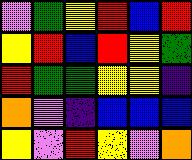[["violet", "green", "yellow", "red", "blue", "red"], ["yellow", "red", "blue", "red", "yellow", "green"], ["red", "green", "green", "yellow", "yellow", "indigo"], ["orange", "violet", "indigo", "blue", "blue", "blue"], ["yellow", "violet", "red", "yellow", "violet", "orange"]]